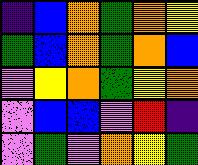[["indigo", "blue", "orange", "green", "orange", "yellow"], ["green", "blue", "orange", "green", "orange", "blue"], ["violet", "yellow", "orange", "green", "yellow", "orange"], ["violet", "blue", "blue", "violet", "red", "indigo"], ["violet", "green", "violet", "orange", "yellow", "green"]]